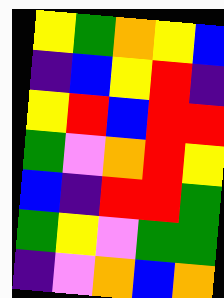[["yellow", "green", "orange", "yellow", "blue"], ["indigo", "blue", "yellow", "red", "indigo"], ["yellow", "red", "blue", "red", "red"], ["green", "violet", "orange", "red", "yellow"], ["blue", "indigo", "red", "red", "green"], ["green", "yellow", "violet", "green", "green"], ["indigo", "violet", "orange", "blue", "orange"]]